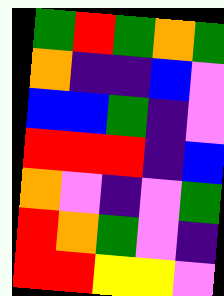[["green", "red", "green", "orange", "green"], ["orange", "indigo", "indigo", "blue", "violet"], ["blue", "blue", "green", "indigo", "violet"], ["red", "red", "red", "indigo", "blue"], ["orange", "violet", "indigo", "violet", "green"], ["red", "orange", "green", "violet", "indigo"], ["red", "red", "yellow", "yellow", "violet"]]